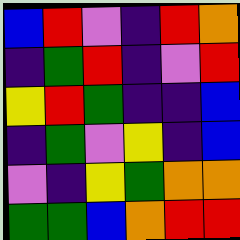[["blue", "red", "violet", "indigo", "red", "orange"], ["indigo", "green", "red", "indigo", "violet", "red"], ["yellow", "red", "green", "indigo", "indigo", "blue"], ["indigo", "green", "violet", "yellow", "indigo", "blue"], ["violet", "indigo", "yellow", "green", "orange", "orange"], ["green", "green", "blue", "orange", "red", "red"]]